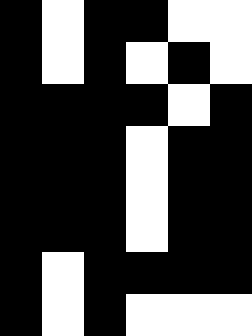[["black", "white", "black", "black", "white", "white"], ["black", "white", "black", "white", "black", "white"], ["black", "black", "black", "black", "white", "black"], ["black", "black", "black", "white", "black", "black"], ["black", "black", "black", "white", "black", "black"], ["black", "black", "black", "white", "black", "black"], ["black", "white", "black", "black", "black", "black"], ["black", "white", "black", "white", "white", "white"]]